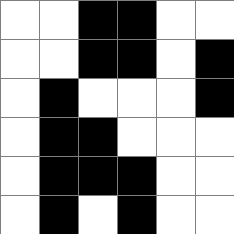[["white", "white", "black", "black", "white", "white"], ["white", "white", "black", "black", "white", "black"], ["white", "black", "white", "white", "white", "black"], ["white", "black", "black", "white", "white", "white"], ["white", "black", "black", "black", "white", "white"], ["white", "black", "white", "black", "white", "white"]]